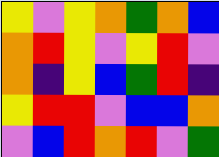[["yellow", "violet", "yellow", "orange", "green", "orange", "blue"], ["orange", "red", "yellow", "violet", "yellow", "red", "violet"], ["orange", "indigo", "yellow", "blue", "green", "red", "indigo"], ["yellow", "red", "red", "violet", "blue", "blue", "orange"], ["violet", "blue", "red", "orange", "red", "violet", "green"]]